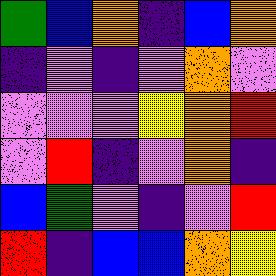[["green", "blue", "orange", "indigo", "blue", "orange"], ["indigo", "violet", "indigo", "violet", "orange", "violet"], ["violet", "violet", "violet", "yellow", "orange", "red"], ["violet", "red", "indigo", "violet", "orange", "indigo"], ["blue", "green", "violet", "indigo", "violet", "red"], ["red", "indigo", "blue", "blue", "orange", "yellow"]]